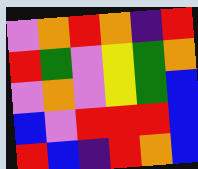[["violet", "orange", "red", "orange", "indigo", "red"], ["red", "green", "violet", "yellow", "green", "orange"], ["violet", "orange", "violet", "yellow", "green", "blue"], ["blue", "violet", "red", "red", "red", "blue"], ["red", "blue", "indigo", "red", "orange", "blue"]]